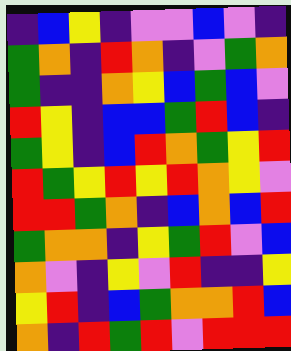[["indigo", "blue", "yellow", "indigo", "violet", "violet", "blue", "violet", "indigo"], ["green", "orange", "indigo", "red", "orange", "indigo", "violet", "green", "orange"], ["green", "indigo", "indigo", "orange", "yellow", "blue", "green", "blue", "violet"], ["red", "yellow", "indigo", "blue", "blue", "green", "red", "blue", "indigo"], ["green", "yellow", "indigo", "blue", "red", "orange", "green", "yellow", "red"], ["red", "green", "yellow", "red", "yellow", "red", "orange", "yellow", "violet"], ["red", "red", "green", "orange", "indigo", "blue", "orange", "blue", "red"], ["green", "orange", "orange", "indigo", "yellow", "green", "red", "violet", "blue"], ["orange", "violet", "indigo", "yellow", "violet", "red", "indigo", "indigo", "yellow"], ["yellow", "red", "indigo", "blue", "green", "orange", "orange", "red", "blue"], ["orange", "indigo", "red", "green", "red", "violet", "red", "red", "red"]]